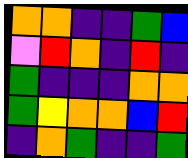[["orange", "orange", "indigo", "indigo", "green", "blue"], ["violet", "red", "orange", "indigo", "red", "indigo"], ["green", "indigo", "indigo", "indigo", "orange", "orange"], ["green", "yellow", "orange", "orange", "blue", "red"], ["indigo", "orange", "green", "indigo", "indigo", "green"]]